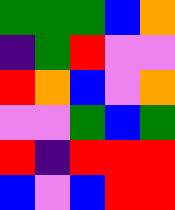[["green", "green", "green", "blue", "orange"], ["indigo", "green", "red", "violet", "violet"], ["red", "orange", "blue", "violet", "orange"], ["violet", "violet", "green", "blue", "green"], ["red", "indigo", "red", "red", "red"], ["blue", "violet", "blue", "red", "red"]]